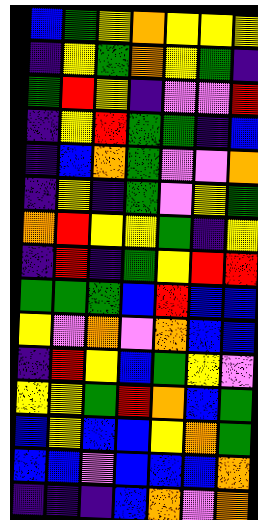[["blue", "green", "yellow", "orange", "yellow", "yellow", "yellow"], ["indigo", "yellow", "green", "orange", "yellow", "green", "indigo"], ["green", "red", "yellow", "indigo", "violet", "violet", "red"], ["indigo", "yellow", "red", "green", "green", "indigo", "blue"], ["indigo", "blue", "orange", "green", "violet", "violet", "orange"], ["indigo", "yellow", "indigo", "green", "violet", "yellow", "green"], ["orange", "red", "yellow", "yellow", "green", "indigo", "yellow"], ["indigo", "red", "indigo", "green", "yellow", "red", "red"], ["green", "green", "green", "blue", "red", "blue", "blue"], ["yellow", "violet", "orange", "violet", "orange", "blue", "blue"], ["indigo", "red", "yellow", "blue", "green", "yellow", "violet"], ["yellow", "yellow", "green", "red", "orange", "blue", "green"], ["blue", "yellow", "blue", "blue", "yellow", "orange", "green"], ["blue", "blue", "violet", "blue", "blue", "blue", "orange"], ["indigo", "indigo", "indigo", "blue", "orange", "violet", "orange"]]